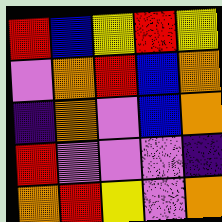[["red", "blue", "yellow", "red", "yellow"], ["violet", "orange", "red", "blue", "orange"], ["indigo", "orange", "violet", "blue", "orange"], ["red", "violet", "violet", "violet", "indigo"], ["orange", "red", "yellow", "violet", "orange"]]